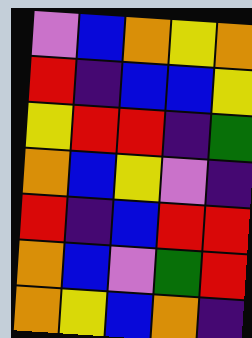[["violet", "blue", "orange", "yellow", "orange"], ["red", "indigo", "blue", "blue", "yellow"], ["yellow", "red", "red", "indigo", "green"], ["orange", "blue", "yellow", "violet", "indigo"], ["red", "indigo", "blue", "red", "red"], ["orange", "blue", "violet", "green", "red"], ["orange", "yellow", "blue", "orange", "indigo"]]